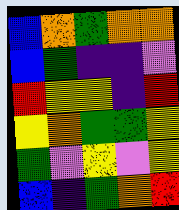[["blue", "orange", "green", "orange", "orange"], ["blue", "green", "indigo", "indigo", "violet"], ["red", "yellow", "yellow", "indigo", "red"], ["yellow", "orange", "green", "green", "yellow"], ["green", "violet", "yellow", "violet", "yellow"], ["blue", "indigo", "green", "orange", "red"]]